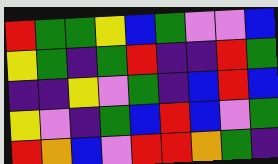[["red", "green", "green", "yellow", "blue", "green", "violet", "violet", "blue"], ["yellow", "green", "indigo", "green", "red", "indigo", "indigo", "red", "green"], ["indigo", "indigo", "yellow", "violet", "green", "indigo", "blue", "red", "blue"], ["yellow", "violet", "indigo", "green", "blue", "red", "blue", "violet", "green"], ["red", "orange", "blue", "violet", "red", "red", "orange", "green", "indigo"]]